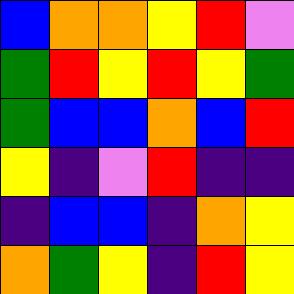[["blue", "orange", "orange", "yellow", "red", "violet"], ["green", "red", "yellow", "red", "yellow", "green"], ["green", "blue", "blue", "orange", "blue", "red"], ["yellow", "indigo", "violet", "red", "indigo", "indigo"], ["indigo", "blue", "blue", "indigo", "orange", "yellow"], ["orange", "green", "yellow", "indigo", "red", "yellow"]]